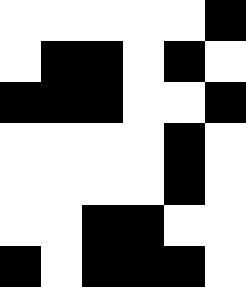[["white", "white", "white", "white", "white", "black"], ["white", "black", "black", "white", "black", "white"], ["black", "black", "black", "white", "white", "black"], ["white", "white", "white", "white", "black", "white"], ["white", "white", "white", "white", "black", "white"], ["white", "white", "black", "black", "white", "white"], ["black", "white", "black", "black", "black", "white"]]